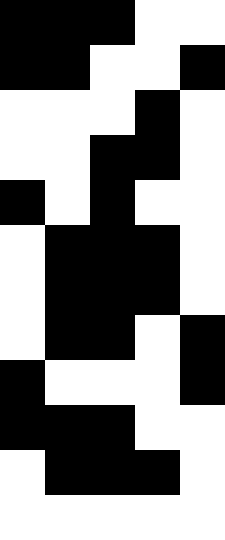[["black", "black", "black", "white", "white"], ["black", "black", "white", "white", "black"], ["white", "white", "white", "black", "white"], ["white", "white", "black", "black", "white"], ["black", "white", "black", "white", "white"], ["white", "black", "black", "black", "white"], ["white", "black", "black", "black", "white"], ["white", "black", "black", "white", "black"], ["black", "white", "white", "white", "black"], ["black", "black", "black", "white", "white"], ["white", "black", "black", "black", "white"], ["white", "white", "white", "white", "white"]]